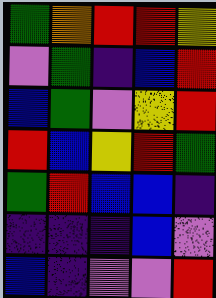[["green", "orange", "red", "red", "yellow"], ["violet", "green", "indigo", "blue", "red"], ["blue", "green", "violet", "yellow", "red"], ["red", "blue", "yellow", "red", "green"], ["green", "red", "blue", "blue", "indigo"], ["indigo", "indigo", "indigo", "blue", "violet"], ["blue", "indigo", "violet", "violet", "red"]]